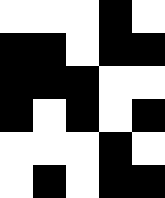[["white", "white", "white", "black", "white"], ["black", "black", "white", "black", "black"], ["black", "black", "black", "white", "white"], ["black", "white", "black", "white", "black"], ["white", "white", "white", "black", "white"], ["white", "black", "white", "black", "black"]]